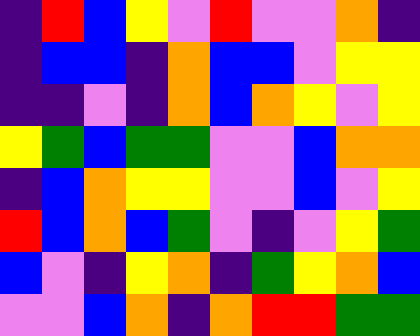[["indigo", "red", "blue", "yellow", "violet", "red", "violet", "violet", "orange", "indigo"], ["indigo", "blue", "blue", "indigo", "orange", "blue", "blue", "violet", "yellow", "yellow"], ["indigo", "indigo", "violet", "indigo", "orange", "blue", "orange", "yellow", "violet", "yellow"], ["yellow", "green", "blue", "green", "green", "violet", "violet", "blue", "orange", "orange"], ["indigo", "blue", "orange", "yellow", "yellow", "violet", "violet", "blue", "violet", "yellow"], ["red", "blue", "orange", "blue", "green", "violet", "indigo", "violet", "yellow", "green"], ["blue", "violet", "indigo", "yellow", "orange", "indigo", "green", "yellow", "orange", "blue"], ["violet", "violet", "blue", "orange", "indigo", "orange", "red", "red", "green", "green"]]